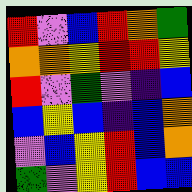[["red", "violet", "blue", "red", "orange", "green"], ["orange", "orange", "yellow", "red", "red", "yellow"], ["red", "violet", "green", "violet", "indigo", "blue"], ["blue", "yellow", "blue", "indigo", "blue", "orange"], ["violet", "blue", "yellow", "red", "blue", "orange"], ["green", "violet", "yellow", "red", "blue", "blue"]]